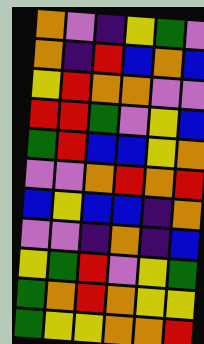[["orange", "violet", "indigo", "yellow", "green", "violet"], ["orange", "indigo", "red", "blue", "orange", "blue"], ["yellow", "red", "orange", "orange", "violet", "violet"], ["red", "red", "green", "violet", "yellow", "blue"], ["green", "red", "blue", "blue", "yellow", "orange"], ["violet", "violet", "orange", "red", "orange", "red"], ["blue", "yellow", "blue", "blue", "indigo", "orange"], ["violet", "violet", "indigo", "orange", "indigo", "blue"], ["yellow", "green", "red", "violet", "yellow", "green"], ["green", "orange", "red", "orange", "yellow", "yellow"], ["green", "yellow", "yellow", "orange", "orange", "red"]]